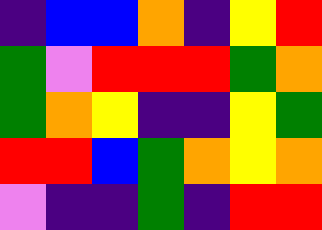[["indigo", "blue", "blue", "orange", "indigo", "yellow", "red"], ["green", "violet", "red", "red", "red", "green", "orange"], ["green", "orange", "yellow", "indigo", "indigo", "yellow", "green"], ["red", "red", "blue", "green", "orange", "yellow", "orange"], ["violet", "indigo", "indigo", "green", "indigo", "red", "red"]]